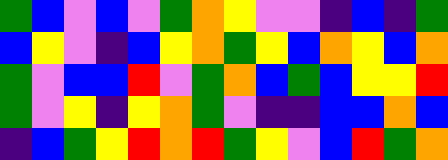[["green", "blue", "violet", "blue", "violet", "green", "orange", "yellow", "violet", "violet", "indigo", "blue", "indigo", "green"], ["blue", "yellow", "violet", "indigo", "blue", "yellow", "orange", "green", "yellow", "blue", "orange", "yellow", "blue", "orange"], ["green", "violet", "blue", "blue", "red", "violet", "green", "orange", "blue", "green", "blue", "yellow", "yellow", "red"], ["green", "violet", "yellow", "indigo", "yellow", "orange", "green", "violet", "indigo", "indigo", "blue", "blue", "orange", "blue"], ["indigo", "blue", "green", "yellow", "red", "orange", "red", "green", "yellow", "violet", "blue", "red", "green", "orange"]]